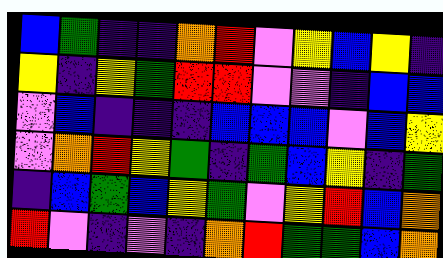[["blue", "green", "indigo", "indigo", "orange", "red", "violet", "yellow", "blue", "yellow", "indigo"], ["yellow", "indigo", "yellow", "green", "red", "red", "violet", "violet", "indigo", "blue", "blue"], ["violet", "blue", "indigo", "indigo", "indigo", "blue", "blue", "blue", "violet", "blue", "yellow"], ["violet", "orange", "red", "yellow", "green", "indigo", "green", "blue", "yellow", "indigo", "green"], ["indigo", "blue", "green", "blue", "yellow", "green", "violet", "yellow", "red", "blue", "orange"], ["red", "violet", "indigo", "violet", "indigo", "orange", "red", "green", "green", "blue", "orange"]]